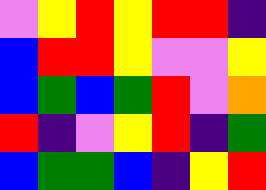[["violet", "yellow", "red", "yellow", "red", "red", "indigo"], ["blue", "red", "red", "yellow", "violet", "violet", "yellow"], ["blue", "green", "blue", "green", "red", "violet", "orange"], ["red", "indigo", "violet", "yellow", "red", "indigo", "green"], ["blue", "green", "green", "blue", "indigo", "yellow", "red"]]